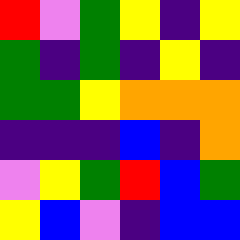[["red", "violet", "green", "yellow", "indigo", "yellow"], ["green", "indigo", "green", "indigo", "yellow", "indigo"], ["green", "green", "yellow", "orange", "orange", "orange"], ["indigo", "indigo", "indigo", "blue", "indigo", "orange"], ["violet", "yellow", "green", "red", "blue", "green"], ["yellow", "blue", "violet", "indigo", "blue", "blue"]]